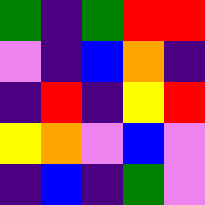[["green", "indigo", "green", "red", "red"], ["violet", "indigo", "blue", "orange", "indigo"], ["indigo", "red", "indigo", "yellow", "red"], ["yellow", "orange", "violet", "blue", "violet"], ["indigo", "blue", "indigo", "green", "violet"]]